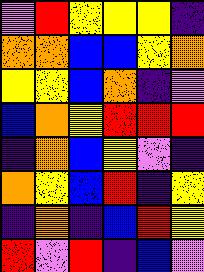[["violet", "red", "yellow", "yellow", "yellow", "indigo"], ["orange", "orange", "blue", "blue", "yellow", "orange"], ["yellow", "yellow", "blue", "orange", "indigo", "violet"], ["blue", "orange", "yellow", "red", "red", "red"], ["indigo", "orange", "blue", "yellow", "violet", "indigo"], ["orange", "yellow", "blue", "red", "indigo", "yellow"], ["indigo", "orange", "indigo", "blue", "red", "yellow"], ["red", "violet", "red", "indigo", "blue", "violet"]]